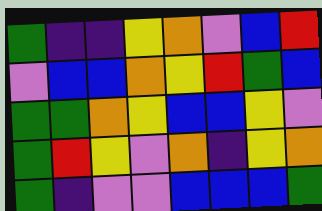[["green", "indigo", "indigo", "yellow", "orange", "violet", "blue", "red"], ["violet", "blue", "blue", "orange", "yellow", "red", "green", "blue"], ["green", "green", "orange", "yellow", "blue", "blue", "yellow", "violet"], ["green", "red", "yellow", "violet", "orange", "indigo", "yellow", "orange"], ["green", "indigo", "violet", "violet", "blue", "blue", "blue", "green"]]